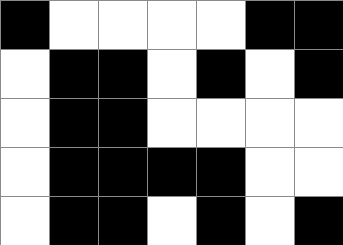[["black", "white", "white", "white", "white", "black", "black"], ["white", "black", "black", "white", "black", "white", "black"], ["white", "black", "black", "white", "white", "white", "white"], ["white", "black", "black", "black", "black", "white", "white"], ["white", "black", "black", "white", "black", "white", "black"]]